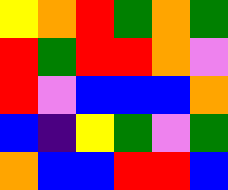[["yellow", "orange", "red", "green", "orange", "green"], ["red", "green", "red", "red", "orange", "violet"], ["red", "violet", "blue", "blue", "blue", "orange"], ["blue", "indigo", "yellow", "green", "violet", "green"], ["orange", "blue", "blue", "red", "red", "blue"]]